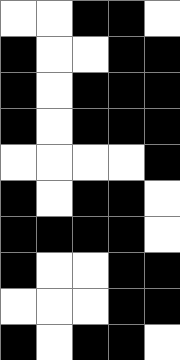[["white", "white", "black", "black", "white"], ["black", "white", "white", "black", "black"], ["black", "white", "black", "black", "black"], ["black", "white", "black", "black", "black"], ["white", "white", "white", "white", "black"], ["black", "white", "black", "black", "white"], ["black", "black", "black", "black", "white"], ["black", "white", "white", "black", "black"], ["white", "white", "white", "black", "black"], ["black", "white", "black", "black", "white"]]